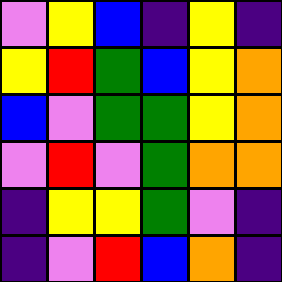[["violet", "yellow", "blue", "indigo", "yellow", "indigo"], ["yellow", "red", "green", "blue", "yellow", "orange"], ["blue", "violet", "green", "green", "yellow", "orange"], ["violet", "red", "violet", "green", "orange", "orange"], ["indigo", "yellow", "yellow", "green", "violet", "indigo"], ["indigo", "violet", "red", "blue", "orange", "indigo"]]